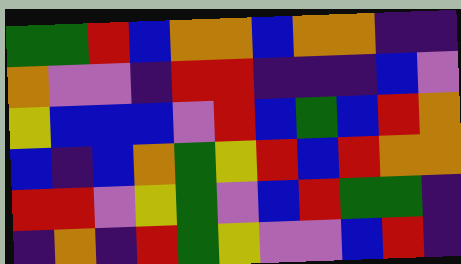[["green", "green", "red", "blue", "orange", "orange", "blue", "orange", "orange", "indigo", "indigo"], ["orange", "violet", "violet", "indigo", "red", "red", "indigo", "indigo", "indigo", "blue", "violet"], ["yellow", "blue", "blue", "blue", "violet", "red", "blue", "green", "blue", "red", "orange"], ["blue", "indigo", "blue", "orange", "green", "yellow", "red", "blue", "red", "orange", "orange"], ["red", "red", "violet", "yellow", "green", "violet", "blue", "red", "green", "green", "indigo"], ["indigo", "orange", "indigo", "red", "green", "yellow", "violet", "violet", "blue", "red", "indigo"]]